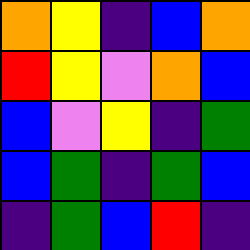[["orange", "yellow", "indigo", "blue", "orange"], ["red", "yellow", "violet", "orange", "blue"], ["blue", "violet", "yellow", "indigo", "green"], ["blue", "green", "indigo", "green", "blue"], ["indigo", "green", "blue", "red", "indigo"]]